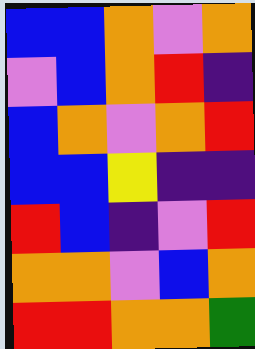[["blue", "blue", "orange", "violet", "orange"], ["violet", "blue", "orange", "red", "indigo"], ["blue", "orange", "violet", "orange", "red"], ["blue", "blue", "yellow", "indigo", "indigo"], ["red", "blue", "indigo", "violet", "red"], ["orange", "orange", "violet", "blue", "orange"], ["red", "red", "orange", "orange", "green"]]